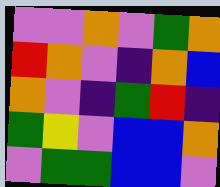[["violet", "violet", "orange", "violet", "green", "orange"], ["red", "orange", "violet", "indigo", "orange", "blue"], ["orange", "violet", "indigo", "green", "red", "indigo"], ["green", "yellow", "violet", "blue", "blue", "orange"], ["violet", "green", "green", "blue", "blue", "violet"]]